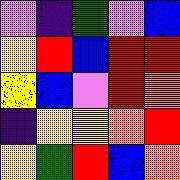[["violet", "indigo", "green", "violet", "blue"], ["yellow", "red", "blue", "red", "red"], ["yellow", "blue", "violet", "red", "orange"], ["indigo", "yellow", "yellow", "orange", "red"], ["yellow", "green", "red", "blue", "orange"]]